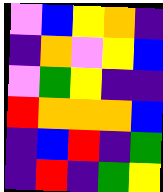[["violet", "blue", "yellow", "orange", "indigo"], ["indigo", "orange", "violet", "yellow", "blue"], ["violet", "green", "yellow", "indigo", "indigo"], ["red", "orange", "orange", "orange", "blue"], ["indigo", "blue", "red", "indigo", "green"], ["indigo", "red", "indigo", "green", "yellow"]]